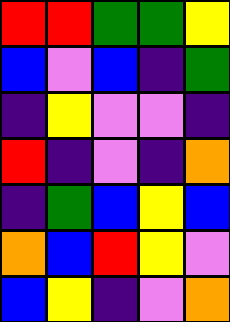[["red", "red", "green", "green", "yellow"], ["blue", "violet", "blue", "indigo", "green"], ["indigo", "yellow", "violet", "violet", "indigo"], ["red", "indigo", "violet", "indigo", "orange"], ["indigo", "green", "blue", "yellow", "blue"], ["orange", "blue", "red", "yellow", "violet"], ["blue", "yellow", "indigo", "violet", "orange"]]